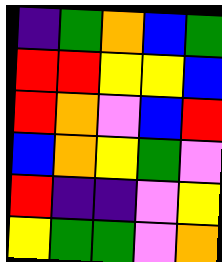[["indigo", "green", "orange", "blue", "green"], ["red", "red", "yellow", "yellow", "blue"], ["red", "orange", "violet", "blue", "red"], ["blue", "orange", "yellow", "green", "violet"], ["red", "indigo", "indigo", "violet", "yellow"], ["yellow", "green", "green", "violet", "orange"]]